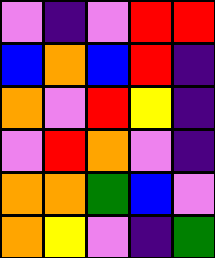[["violet", "indigo", "violet", "red", "red"], ["blue", "orange", "blue", "red", "indigo"], ["orange", "violet", "red", "yellow", "indigo"], ["violet", "red", "orange", "violet", "indigo"], ["orange", "orange", "green", "blue", "violet"], ["orange", "yellow", "violet", "indigo", "green"]]